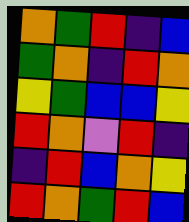[["orange", "green", "red", "indigo", "blue"], ["green", "orange", "indigo", "red", "orange"], ["yellow", "green", "blue", "blue", "yellow"], ["red", "orange", "violet", "red", "indigo"], ["indigo", "red", "blue", "orange", "yellow"], ["red", "orange", "green", "red", "blue"]]